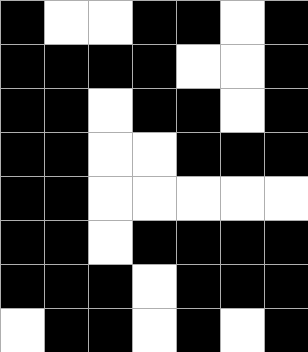[["black", "white", "white", "black", "black", "white", "black"], ["black", "black", "black", "black", "white", "white", "black"], ["black", "black", "white", "black", "black", "white", "black"], ["black", "black", "white", "white", "black", "black", "black"], ["black", "black", "white", "white", "white", "white", "white"], ["black", "black", "white", "black", "black", "black", "black"], ["black", "black", "black", "white", "black", "black", "black"], ["white", "black", "black", "white", "black", "white", "black"]]